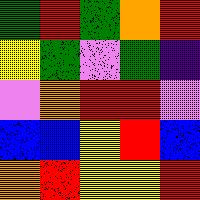[["green", "red", "green", "orange", "red"], ["yellow", "green", "violet", "green", "indigo"], ["violet", "orange", "red", "red", "violet"], ["blue", "blue", "yellow", "red", "blue"], ["orange", "red", "yellow", "yellow", "red"]]